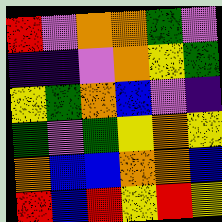[["red", "violet", "orange", "orange", "green", "violet"], ["indigo", "indigo", "violet", "orange", "yellow", "green"], ["yellow", "green", "orange", "blue", "violet", "indigo"], ["green", "violet", "green", "yellow", "orange", "yellow"], ["orange", "blue", "blue", "orange", "orange", "blue"], ["red", "blue", "red", "yellow", "red", "yellow"]]